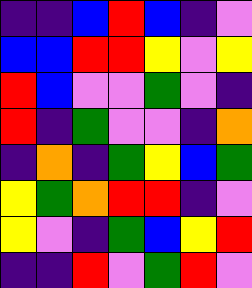[["indigo", "indigo", "blue", "red", "blue", "indigo", "violet"], ["blue", "blue", "red", "red", "yellow", "violet", "yellow"], ["red", "blue", "violet", "violet", "green", "violet", "indigo"], ["red", "indigo", "green", "violet", "violet", "indigo", "orange"], ["indigo", "orange", "indigo", "green", "yellow", "blue", "green"], ["yellow", "green", "orange", "red", "red", "indigo", "violet"], ["yellow", "violet", "indigo", "green", "blue", "yellow", "red"], ["indigo", "indigo", "red", "violet", "green", "red", "violet"]]